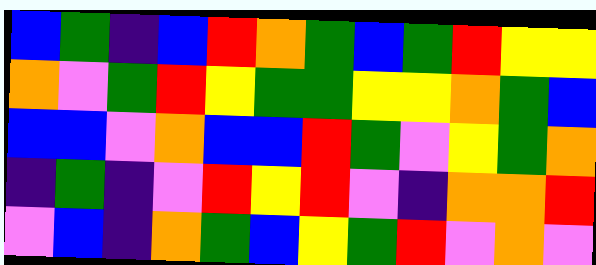[["blue", "green", "indigo", "blue", "red", "orange", "green", "blue", "green", "red", "yellow", "yellow"], ["orange", "violet", "green", "red", "yellow", "green", "green", "yellow", "yellow", "orange", "green", "blue"], ["blue", "blue", "violet", "orange", "blue", "blue", "red", "green", "violet", "yellow", "green", "orange"], ["indigo", "green", "indigo", "violet", "red", "yellow", "red", "violet", "indigo", "orange", "orange", "red"], ["violet", "blue", "indigo", "orange", "green", "blue", "yellow", "green", "red", "violet", "orange", "violet"]]